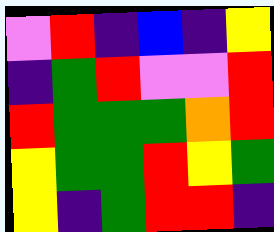[["violet", "red", "indigo", "blue", "indigo", "yellow"], ["indigo", "green", "red", "violet", "violet", "red"], ["red", "green", "green", "green", "orange", "red"], ["yellow", "green", "green", "red", "yellow", "green"], ["yellow", "indigo", "green", "red", "red", "indigo"]]